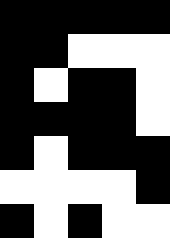[["black", "black", "black", "black", "black"], ["black", "black", "white", "white", "white"], ["black", "white", "black", "black", "white"], ["black", "black", "black", "black", "white"], ["black", "white", "black", "black", "black"], ["white", "white", "white", "white", "black"], ["black", "white", "black", "white", "white"]]